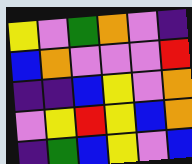[["yellow", "violet", "green", "orange", "violet", "indigo"], ["blue", "orange", "violet", "violet", "violet", "red"], ["indigo", "indigo", "blue", "yellow", "violet", "orange"], ["violet", "yellow", "red", "yellow", "blue", "orange"], ["indigo", "green", "blue", "yellow", "violet", "blue"]]